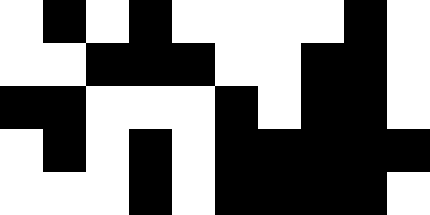[["white", "black", "white", "black", "white", "white", "white", "white", "black", "white"], ["white", "white", "black", "black", "black", "white", "white", "black", "black", "white"], ["black", "black", "white", "white", "white", "black", "white", "black", "black", "white"], ["white", "black", "white", "black", "white", "black", "black", "black", "black", "black"], ["white", "white", "white", "black", "white", "black", "black", "black", "black", "white"]]